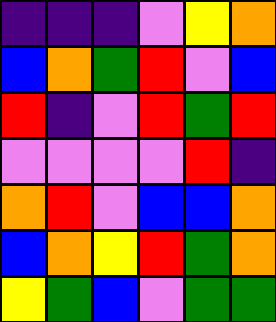[["indigo", "indigo", "indigo", "violet", "yellow", "orange"], ["blue", "orange", "green", "red", "violet", "blue"], ["red", "indigo", "violet", "red", "green", "red"], ["violet", "violet", "violet", "violet", "red", "indigo"], ["orange", "red", "violet", "blue", "blue", "orange"], ["blue", "orange", "yellow", "red", "green", "orange"], ["yellow", "green", "blue", "violet", "green", "green"]]